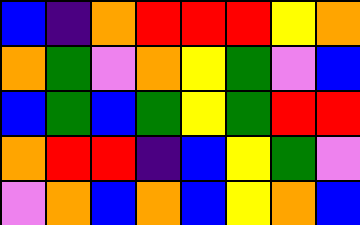[["blue", "indigo", "orange", "red", "red", "red", "yellow", "orange"], ["orange", "green", "violet", "orange", "yellow", "green", "violet", "blue"], ["blue", "green", "blue", "green", "yellow", "green", "red", "red"], ["orange", "red", "red", "indigo", "blue", "yellow", "green", "violet"], ["violet", "orange", "blue", "orange", "blue", "yellow", "orange", "blue"]]